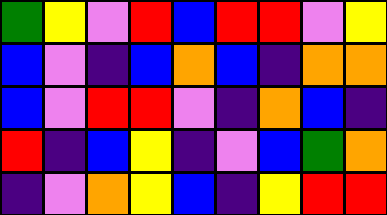[["green", "yellow", "violet", "red", "blue", "red", "red", "violet", "yellow"], ["blue", "violet", "indigo", "blue", "orange", "blue", "indigo", "orange", "orange"], ["blue", "violet", "red", "red", "violet", "indigo", "orange", "blue", "indigo"], ["red", "indigo", "blue", "yellow", "indigo", "violet", "blue", "green", "orange"], ["indigo", "violet", "orange", "yellow", "blue", "indigo", "yellow", "red", "red"]]